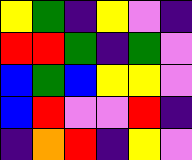[["yellow", "green", "indigo", "yellow", "violet", "indigo"], ["red", "red", "green", "indigo", "green", "violet"], ["blue", "green", "blue", "yellow", "yellow", "violet"], ["blue", "red", "violet", "violet", "red", "indigo"], ["indigo", "orange", "red", "indigo", "yellow", "violet"]]